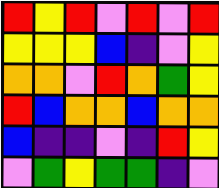[["red", "yellow", "red", "violet", "red", "violet", "red"], ["yellow", "yellow", "yellow", "blue", "indigo", "violet", "yellow"], ["orange", "orange", "violet", "red", "orange", "green", "yellow"], ["red", "blue", "orange", "orange", "blue", "orange", "orange"], ["blue", "indigo", "indigo", "violet", "indigo", "red", "yellow"], ["violet", "green", "yellow", "green", "green", "indigo", "violet"]]